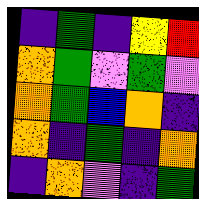[["indigo", "green", "indigo", "yellow", "red"], ["orange", "green", "violet", "green", "violet"], ["orange", "green", "blue", "orange", "indigo"], ["orange", "indigo", "green", "indigo", "orange"], ["indigo", "orange", "violet", "indigo", "green"]]